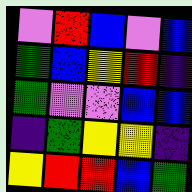[["violet", "red", "blue", "violet", "blue"], ["green", "blue", "yellow", "red", "indigo"], ["green", "violet", "violet", "blue", "blue"], ["indigo", "green", "yellow", "yellow", "indigo"], ["yellow", "red", "red", "blue", "green"]]